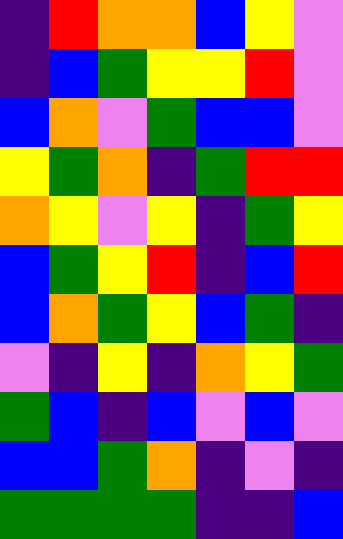[["indigo", "red", "orange", "orange", "blue", "yellow", "violet"], ["indigo", "blue", "green", "yellow", "yellow", "red", "violet"], ["blue", "orange", "violet", "green", "blue", "blue", "violet"], ["yellow", "green", "orange", "indigo", "green", "red", "red"], ["orange", "yellow", "violet", "yellow", "indigo", "green", "yellow"], ["blue", "green", "yellow", "red", "indigo", "blue", "red"], ["blue", "orange", "green", "yellow", "blue", "green", "indigo"], ["violet", "indigo", "yellow", "indigo", "orange", "yellow", "green"], ["green", "blue", "indigo", "blue", "violet", "blue", "violet"], ["blue", "blue", "green", "orange", "indigo", "violet", "indigo"], ["green", "green", "green", "green", "indigo", "indigo", "blue"]]